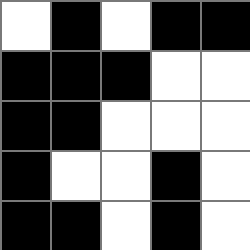[["white", "black", "white", "black", "black"], ["black", "black", "black", "white", "white"], ["black", "black", "white", "white", "white"], ["black", "white", "white", "black", "white"], ["black", "black", "white", "black", "white"]]